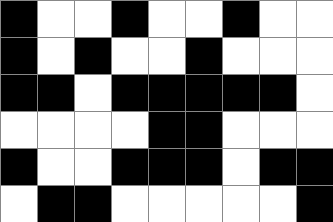[["black", "white", "white", "black", "white", "white", "black", "white", "white"], ["black", "white", "black", "white", "white", "black", "white", "white", "white"], ["black", "black", "white", "black", "black", "black", "black", "black", "white"], ["white", "white", "white", "white", "black", "black", "white", "white", "white"], ["black", "white", "white", "black", "black", "black", "white", "black", "black"], ["white", "black", "black", "white", "white", "white", "white", "white", "black"]]